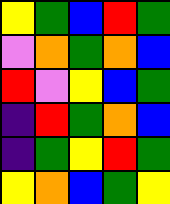[["yellow", "green", "blue", "red", "green"], ["violet", "orange", "green", "orange", "blue"], ["red", "violet", "yellow", "blue", "green"], ["indigo", "red", "green", "orange", "blue"], ["indigo", "green", "yellow", "red", "green"], ["yellow", "orange", "blue", "green", "yellow"]]